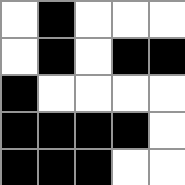[["white", "black", "white", "white", "white"], ["white", "black", "white", "black", "black"], ["black", "white", "white", "white", "white"], ["black", "black", "black", "black", "white"], ["black", "black", "black", "white", "white"]]